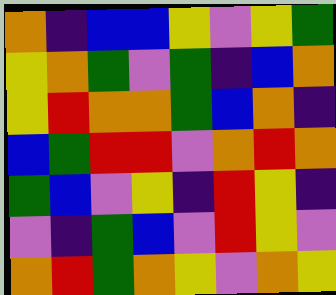[["orange", "indigo", "blue", "blue", "yellow", "violet", "yellow", "green"], ["yellow", "orange", "green", "violet", "green", "indigo", "blue", "orange"], ["yellow", "red", "orange", "orange", "green", "blue", "orange", "indigo"], ["blue", "green", "red", "red", "violet", "orange", "red", "orange"], ["green", "blue", "violet", "yellow", "indigo", "red", "yellow", "indigo"], ["violet", "indigo", "green", "blue", "violet", "red", "yellow", "violet"], ["orange", "red", "green", "orange", "yellow", "violet", "orange", "yellow"]]